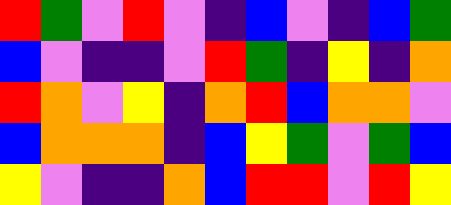[["red", "green", "violet", "red", "violet", "indigo", "blue", "violet", "indigo", "blue", "green"], ["blue", "violet", "indigo", "indigo", "violet", "red", "green", "indigo", "yellow", "indigo", "orange"], ["red", "orange", "violet", "yellow", "indigo", "orange", "red", "blue", "orange", "orange", "violet"], ["blue", "orange", "orange", "orange", "indigo", "blue", "yellow", "green", "violet", "green", "blue"], ["yellow", "violet", "indigo", "indigo", "orange", "blue", "red", "red", "violet", "red", "yellow"]]